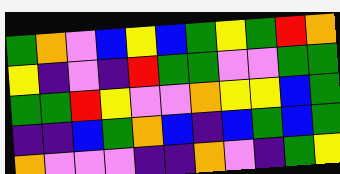[["green", "orange", "violet", "blue", "yellow", "blue", "green", "yellow", "green", "red", "orange"], ["yellow", "indigo", "violet", "indigo", "red", "green", "green", "violet", "violet", "green", "green"], ["green", "green", "red", "yellow", "violet", "violet", "orange", "yellow", "yellow", "blue", "green"], ["indigo", "indigo", "blue", "green", "orange", "blue", "indigo", "blue", "green", "blue", "green"], ["orange", "violet", "violet", "violet", "indigo", "indigo", "orange", "violet", "indigo", "green", "yellow"]]